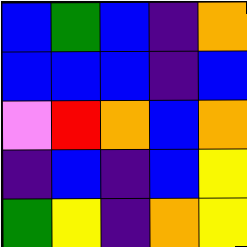[["blue", "green", "blue", "indigo", "orange"], ["blue", "blue", "blue", "indigo", "blue"], ["violet", "red", "orange", "blue", "orange"], ["indigo", "blue", "indigo", "blue", "yellow"], ["green", "yellow", "indigo", "orange", "yellow"]]